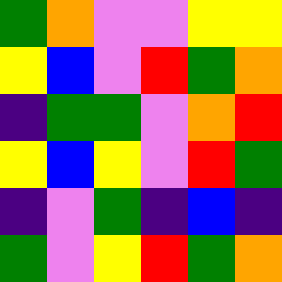[["green", "orange", "violet", "violet", "yellow", "yellow"], ["yellow", "blue", "violet", "red", "green", "orange"], ["indigo", "green", "green", "violet", "orange", "red"], ["yellow", "blue", "yellow", "violet", "red", "green"], ["indigo", "violet", "green", "indigo", "blue", "indigo"], ["green", "violet", "yellow", "red", "green", "orange"]]